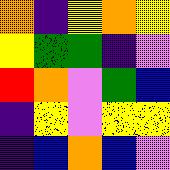[["orange", "indigo", "yellow", "orange", "yellow"], ["yellow", "green", "green", "indigo", "violet"], ["red", "orange", "violet", "green", "blue"], ["indigo", "yellow", "violet", "yellow", "yellow"], ["indigo", "blue", "orange", "blue", "violet"]]